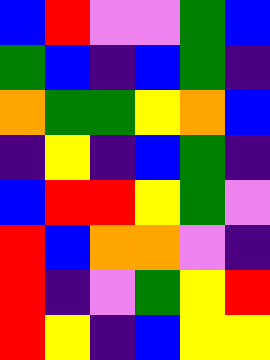[["blue", "red", "violet", "violet", "green", "blue"], ["green", "blue", "indigo", "blue", "green", "indigo"], ["orange", "green", "green", "yellow", "orange", "blue"], ["indigo", "yellow", "indigo", "blue", "green", "indigo"], ["blue", "red", "red", "yellow", "green", "violet"], ["red", "blue", "orange", "orange", "violet", "indigo"], ["red", "indigo", "violet", "green", "yellow", "red"], ["red", "yellow", "indigo", "blue", "yellow", "yellow"]]